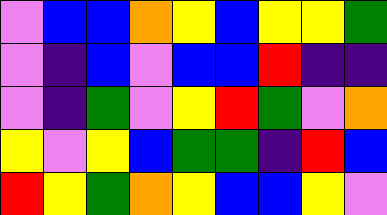[["violet", "blue", "blue", "orange", "yellow", "blue", "yellow", "yellow", "green"], ["violet", "indigo", "blue", "violet", "blue", "blue", "red", "indigo", "indigo"], ["violet", "indigo", "green", "violet", "yellow", "red", "green", "violet", "orange"], ["yellow", "violet", "yellow", "blue", "green", "green", "indigo", "red", "blue"], ["red", "yellow", "green", "orange", "yellow", "blue", "blue", "yellow", "violet"]]